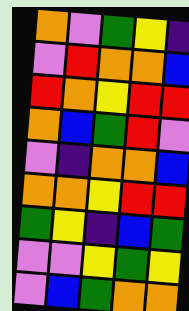[["orange", "violet", "green", "yellow", "indigo"], ["violet", "red", "orange", "orange", "blue"], ["red", "orange", "yellow", "red", "red"], ["orange", "blue", "green", "red", "violet"], ["violet", "indigo", "orange", "orange", "blue"], ["orange", "orange", "yellow", "red", "red"], ["green", "yellow", "indigo", "blue", "green"], ["violet", "violet", "yellow", "green", "yellow"], ["violet", "blue", "green", "orange", "orange"]]